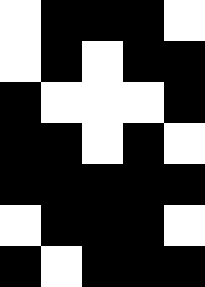[["white", "black", "black", "black", "white"], ["white", "black", "white", "black", "black"], ["black", "white", "white", "white", "black"], ["black", "black", "white", "black", "white"], ["black", "black", "black", "black", "black"], ["white", "black", "black", "black", "white"], ["black", "white", "black", "black", "black"]]